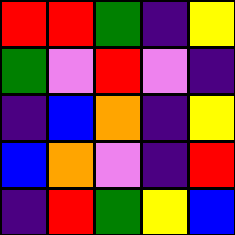[["red", "red", "green", "indigo", "yellow"], ["green", "violet", "red", "violet", "indigo"], ["indigo", "blue", "orange", "indigo", "yellow"], ["blue", "orange", "violet", "indigo", "red"], ["indigo", "red", "green", "yellow", "blue"]]